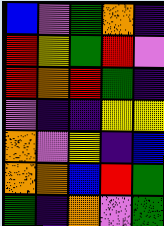[["blue", "violet", "green", "orange", "indigo"], ["red", "yellow", "green", "red", "violet"], ["red", "orange", "red", "green", "indigo"], ["violet", "indigo", "indigo", "yellow", "yellow"], ["orange", "violet", "yellow", "indigo", "blue"], ["orange", "orange", "blue", "red", "green"], ["green", "indigo", "orange", "violet", "green"]]